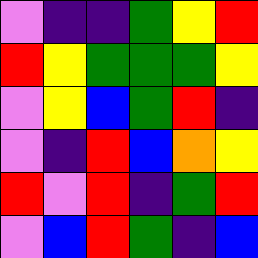[["violet", "indigo", "indigo", "green", "yellow", "red"], ["red", "yellow", "green", "green", "green", "yellow"], ["violet", "yellow", "blue", "green", "red", "indigo"], ["violet", "indigo", "red", "blue", "orange", "yellow"], ["red", "violet", "red", "indigo", "green", "red"], ["violet", "blue", "red", "green", "indigo", "blue"]]